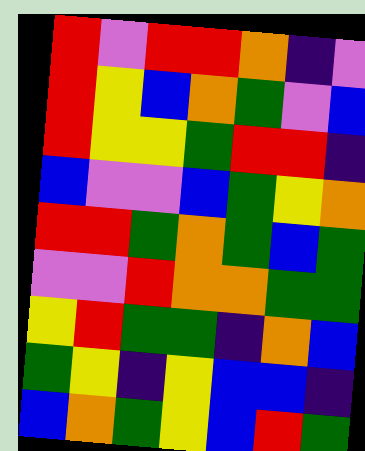[["red", "violet", "red", "red", "orange", "indigo", "violet"], ["red", "yellow", "blue", "orange", "green", "violet", "blue"], ["red", "yellow", "yellow", "green", "red", "red", "indigo"], ["blue", "violet", "violet", "blue", "green", "yellow", "orange"], ["red", "red", "green", "orange", "green", "blue", "green"], ["violet", "violet", "red", "orange", "orange", "green", "green"], ["yellow", "red", "green", "green", "indigo", "orange", "blue"], ["green", "yellow", "indigo", "yellow", "blue", "blue", "indigo"], ["blue", "orange", "green", "yellow", "blue", "red", "green"]]